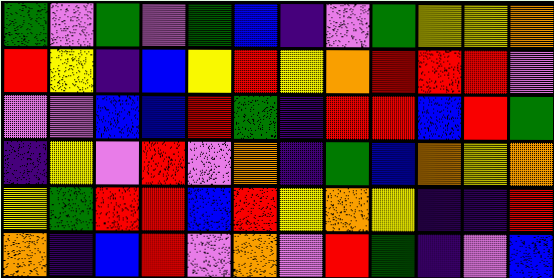[["green", "violet", "green", "violet", "green", "blue", "indigo", "violet", "green", "yellow", "yellow", "orange"], ["red", "yellow", "indigo", "blue", "yellow", "red", "yellow", "orange", "red", "red", "red", "violet"], ["violet", "violet", "blue", "blue", "red", "green", "indigo", "red", "red", "blue", "red", "green"], ["indigo", "yellow", "violet", "red", "violet", "orange", "indigo", "green", "blue", "orange", "yellow", "orange"], ["yellow", "green", "red", "red", "blue", "red", "yellow", "orange", "yellow", "indigo", "indigo", "red"], ["orange", "indigo", "blue", "red", "violet", "orange", "violet", "red", "green", "indigo", "violet", "blue"]]